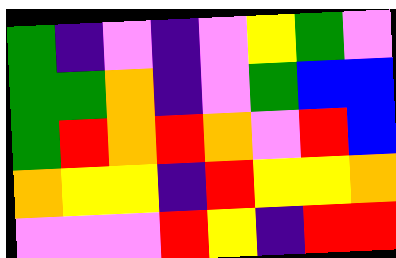[["green", "indigo", "violet", "indigo", "violet", "yellow", "green", "violet"], ["green", "green", "orange", "indigo", "violet", "green", "blue", "blue"], ["green", "red", "orange", "red", "orange", "violet", "red", "blue"], ["orange", "yellow", "yellow", "indigo", "red", "yellow", "yellow", "orange"], ["violet", "violet", "violet", "red", "yellow", "indigo", "red", "red"]]